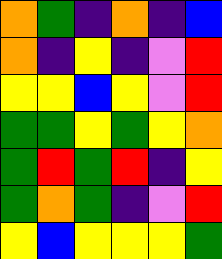[["orange", "green", "indigo", "orange", "indigo", "blue"], ["orange", "indigo", "yellow", "indigo", "violet", "red"], ["yellow", "yellow", "blue", "yellow", "violet", "red"], ["green", "green", "yellow", "green", "yellow", "orange"], ["green", "red", "green", "red", "indigo", "yellow"], ["green", "orange", "green", "indigo", "violet", "red"], ["yellow", "blue", "yellow", "yellow", "yellow", "green"]]